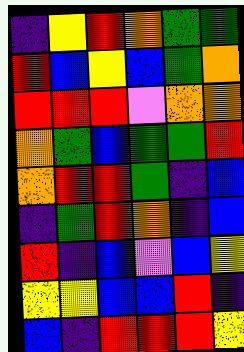[["indigo", "yellow", "red", "orange", "green", "green"], ["red", "blue", "yellow", "blue", "green", "orange"], ["red", "red", "red", "violet", "orange", "orange"], ["orange", "green", "blue", "green", "green", "red"], ["orange", "red", "red", "green", "indigo", "blue"], ["indigo", "green", "red", "orange", "indigo", "blue"], ["red", "indigo", "blue", "violet", "blue", "yellow"], ["yellow", "yellow", "blue", "blue", "red", "indigo"], ["blue", "indigo", "red", "red", "red", "yellow"]]